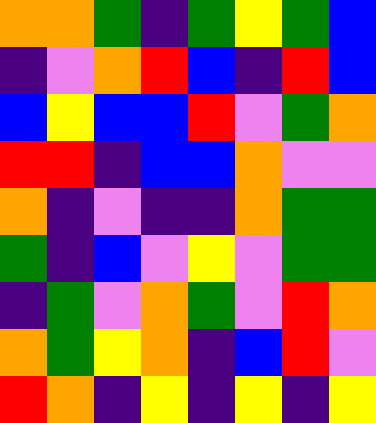[["orange", "orange", "green", "indigo", "green", "yellow", "green", "blue"], ["indigo", "violet", "orange", "red", "blue", "indigo", "red", "blue"], ["blue", "yellow", "blue", "blue", "red", "violet", "green", "orange"], ["red", "red", "indigo", "blue", "blue", "orange", "violet", "violet"], ["orange", "indigo", "violet", "indigo", "indigo", "orange", "green", "green"], ["green", "indigo", "blue", "violet", "yellow", "violet", "green", "green"], ["indigo", "green", "violet", "orange", "green", "violet", "red", "orange"], ["orange", "green", "yellow", "orange", "indigo", "blue", "red", "violet"], ["red", "orange", "indigo", "yellow", "indigo", "yellow", "indigo", "yellow"]]